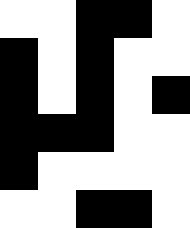[["white", "white", "black", "black", "white"], ["black", "white", "black", "white", "white"], ["black", "white", "black", "white", "black"], ["black", "black", "black", "white", "white"], ["black", "white", "white", "white", "white"], ["white", "white", "black", "black", "white"]]